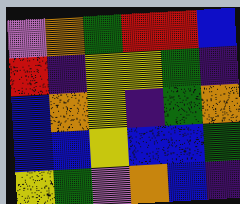[["violet", "orange", "green", "red", "red", "blue"], ["red", "indigo", "yellow", "yellow", "green", "indigo"], ["blue", "orange", "yellow", "indigo", "green", "orange"], ["blue", "blue", "yellow", "blue", "blue", "green"], ["yellow", "green", "violet", "orange", "blue", "indigo"]]